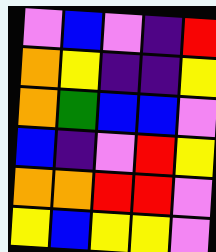[["violet", "blue", "violet", "indigo", "red"], ["orange", "yellow", "indigo", "indigo", "yellow"], ["orange", "green", "blue", "blue", "violet"], ["blue", "indigo", "violet", "red", "yellow"], ["orange", "orange", "red", "red", "violet"], ["yellow", "blue", "yellow", "yellow", "violet"]]